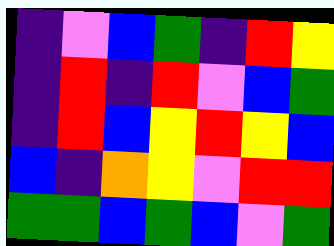[["indigo", "violet", "blue", "green", "indigo", "red", "yellow"], ["indigo", "red", "indigo", "red", "violet", "blue", "green"], ["indigo", "red", "blue", "yellow", "red", "yellow", "blue"], ["blue", "indigo", "orange", "yellow", "violet", "red", "red"], ["green", "green", "blue", "green", "blue", "violet", "green"]]